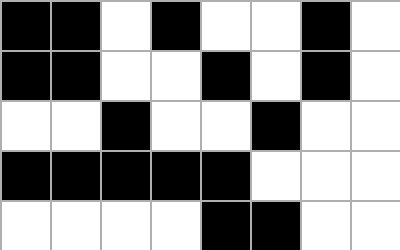[["black", "black", "white", "black", "white", "white", "black", "white"], ["black", "black", "white", "white", "black", "white", "black", "white"], ["white", "white", "black", "white", "white", "black", "white", "white"], ["black", "black", "black", "black", "black", "white", "white", "white"], ["white", "white", "white", "white", "black", "black", "white", "white"]]